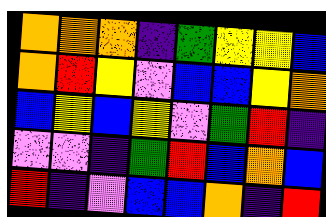[["orange", "orange", "orange", "indigo", "green", "yellow", "yellow", "blue"], ["orange", "red", "yellow", "violet", "blue", "blue", "yellow", "orange"], ["blue", "yellow", "blue", "yellow", "violet", "green", "red", "indigo"], ["violet", "violet", "indigo", "green", "red", "blue", "orange", "blue"], ["red", "indigo", "violet", "blue", "blue", "orange", "indigo", "red"]]